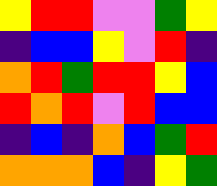[["yellow", "red", "red", "violet", "violet", "green", "yellow"], ["indigo", "blue", "blue", "yellow", "violet", "red", "indigo"], ["orange", "red", "green", "red", "red", "yellow", "blue"], ["red", "orange", "red", "violet", "red", "blue", "blue"], ["indigo", "blue", "indigo", "orange", "blue", "green", "red"], ["orange", "orange", "orange", "blue", "indigo", "yellow", "green"]]